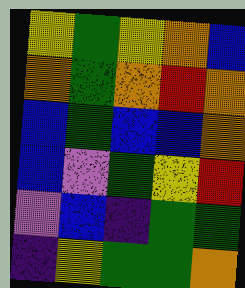[["yellow", "green", "yellow", "orange", "blue"], ["orange", "green", "orange", "red", "orange"], ["blue", "green", "blue", "blue", "orange"], ["blue", "violet", "green", "yellow", "red"], ["violet", "blue", "indigo", "green", "green"], ["indigo", "yellow", "green", "green", "orange"]]